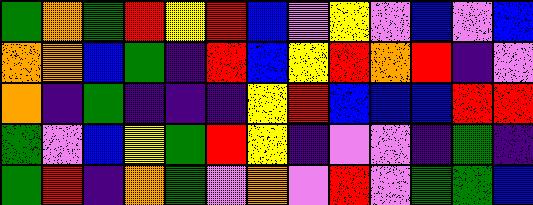[["green", "orange", "green", "red", "yellow", "red", "blue", "violet", "yellow", "violet", "blue", "violet", "blue"], ["orange", "orange", "blue", "green", "indigo", "red", "blue", "yellow", "red", "orange", "red", "indigo", "violet"], ["orange", "indigo", "green", "indigo", "indigo", "indigo", "yellow", "red", "blue", "blue", "blue", "red", "red"], ["green", "violet", "blue", "yellow", "green", "red", "yellow", "indigo", "violet", "violet", "indigo", "green", "indigo"], ["green", "red", "indigo", "orange", "green", "violet", "orange", "violet", "red", "violet", "green", "green", "blue"]]